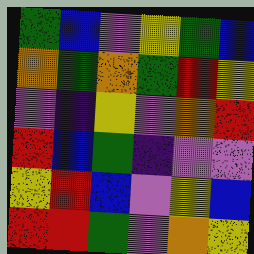[["green", "blue", "violet", "yellow", "green", "blue"], ["orange", "green", "orange", "green", "red", "yellow"], ["violet", "indigo", "yellow", "violet", "orange", "red"], ["red", "blue", "green", "indigo", "violet", "violet"], ["yellow", "red", "blue", "violet", "yellow", "blue"], ["red", "red", "green", "violet", "orange", "yellow"]]